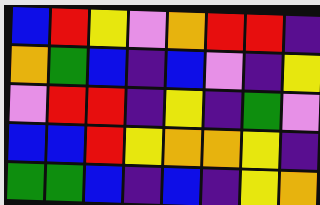[["blue", "red", "yellow", "violet", "orange", "red", "red", "indigo"], ["orange", "green", "blue", "indigo", "blue", "violet", "indigo", "yellow"], ["violet", "red", "red", "indigo", "yellow", "indigo", "green", "violet"], ["blue", "blue", "red", "yellow", "orange", "orange", "yellow", "indigo"], ["green", "green", "blue", "indigo", "blue", "indigo", "yellow", "orange"]]